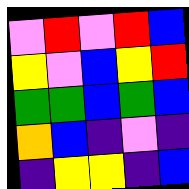[["violet", "red", "violet", "red", "blue"], ["yellow", "violet", "blue", "yellow", "red"], ["green", "green", "blue", "green", "blue"], ["orange", "blue", "indigo", "violet", "indigo"], ["indigo", "yellow", "yellow", "indigo", "blue"]]